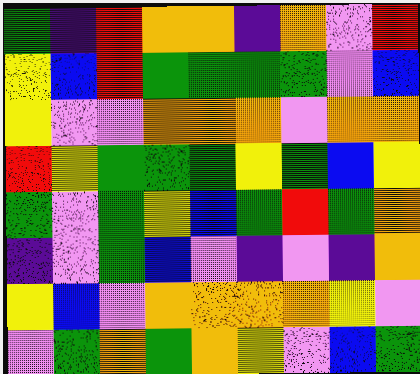[["green", "indigo", "red", "orange", "orange", "indigo", "orange", "violet", "red"], ["yellow", "blue", "red", "green", "green", "green", "green", "violet", "blue"], ["yellow", "violet", "violet", "orange", "orange", "orange", "violet", "orange", "orange"], ["red", "yellow", "green", "green", "green", "yellow", "green", "blue", "yellow"], ["green", "violet", "green", "yellow", "blue", "green", "red", "green", "orange"], ["indigo", "violet", "green", "blue", "violet", "indigo", "violet", "indigo", "orange"], ["yellow", "blue", "violet", "orange", "orange", "orange", "orange", "yellow", "violet"], ["violet", "green", "orange", "green", "orange", "yellow", "violet", "blue", "green"]]